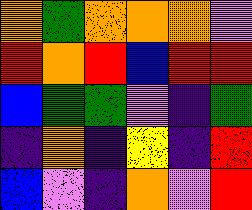[["orange", "green", "orange", "orange", "orange", "violet"], ["red", "orange", "red", "blue", "red", "red"], ["blue", "green", "green", "violet", "indigo", "green"], ["indigo", "orange", "indigo", "yellow", "indigo", "red"], ["blue", "violet", "indigo", "orange", "violet", "red"]]